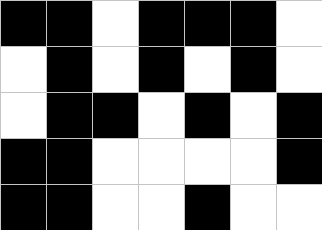[["black", "black", "white", "black", "black", "black", "white"], ["white", "black", "white", "black", "white", "black", "white"], ["white", "black", "black", "white", "black", "white", "black"], ["black", "black", "white", "white", "white", "white", "black"], ["black", "black", "white", "white", "black", "white", "white"]]